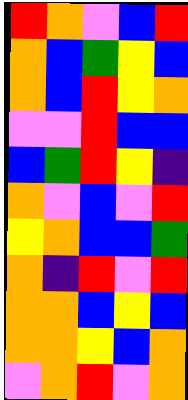[["red", "orange", "violet", "blue", "red"], ["orange", "blue", "green", "yellow", "blue"], ["orange", "blue", "red", "yellow", "orange"], ["violet", "violet", "red", "blue", "blue"], ["blue", "green", "red", "yellow", "indigo"], ["orange", "violet", "blue", "violet", "red"], ["yellow", "orange", "blue", "blue", "green"], ["orange", "indigo", "red", "violet", "red"], ["orange", "orange", "blue", "yellow", "blue"], ["orange", "orange", "yellow", "blue", "orange"], ["violet", "orange", "red", "violet", "orange"]]